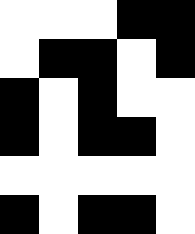[["white", "white", "white", "black", "black"], ["white", "black", "black", "white", "black"], ["black", "white", "black", "white", "white"], ["black", "white", "black", "black", "white"], ["white", "white", "white", "white", "white"], ["black", "white", "black", "black", "white"]]